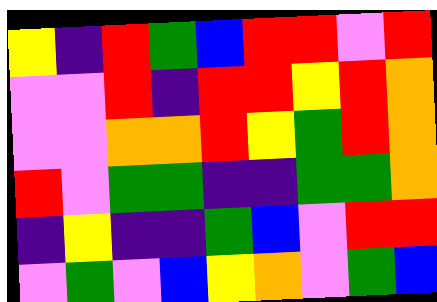[["yellow", "indigo", "red", "green", "blue", "red", "red", "violet", "red"], ["violet", "violet", "red", "indigo", "red", "red", "yellow", "red", "orange"], ["violet", "violet", "orange", "orange", "red", "yellow", "green", "red", "orange"], ["red", "violet", "green", "green", "indigo", "indigo", "green", "green", "orange"], ["indigo", "yellow", "indigo", "indigo", "green", "blue", "violet", "red", "red"], ["violet", "green", "violet", "blue", "yellow", "orange", "violet", "green", "blue"]]